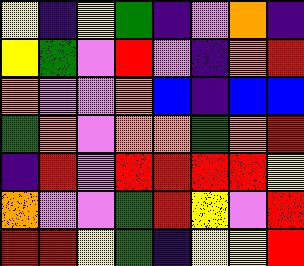[["yellow", "indigo", "yellow", "green", "indigo", "violet", "orange", "indigo"], ["yellow", "green", "violet", "red", "violet", "indigo", "orange", "red"], ["orange", "violet", "violet", "orange", "blue", "indigo", "blue", "blue"], ["green", "orange", "violet", "orange", "orange", "green", "orange", "red"], ["indigo", "red", "violet", "red", "red", "red", "red", "yellow"], ["orange", "violet", "violet", "green", "red", "yellow", "violet", "red"], ["red", "red", "yellow", "green", "indigo", "yellow", "yellow", "red"]]